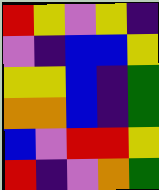[["red", "yellow", "violet", "yellow", "indigo"], ["violet", "indigo", "blue", "blue", "yellow"], ["yellow", "yellow", "blue", "indigo", "green"], ["orange", "orange", "blue", "indigo", "green"], ["blue", "violet", "red", "red", "yellow"], ["red", "indigo", "violet", "orange", "green"]]